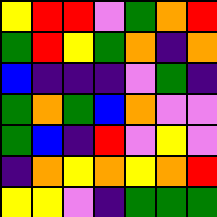[["yellow", "red", "red", "violet", "green", "orange", "red"], ["green", "red", "yellow", "green", "orange", "indigo", "orange"], ["blue", "indigo", "indigo", "indigo", "violet", "green", "indigo"], ["green", "orange", "green", "blue", "orange", "violet", "violet"], ["green", "blue", "indigo", "red", "violet", "yellow", "violet"], ["indigo", "orange", "yellow", "orange", "yellow", "orange", "red"], ["yellow", "yellow", "violet", "indigo", "green", "green", "green"]]